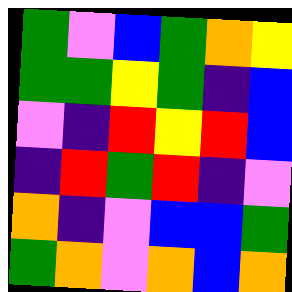[["green", "violet", "blue", "green", "orange", "yellow"], ["green", "green", "yellow", "green", "indigo", "blue"], ["violet", "indigo", "red", "yellow", "red", "blue"], ["indigo", "red", "green", "red", "indigo", "violet"], ["orange", "indigo", "violet", "blue", "blue", "green"], ["green", "orange", "violet", "orange", "blue", "orange"]]